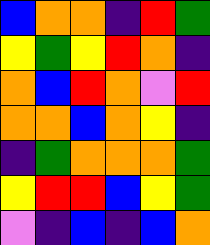[["blue", "orange", "orange", "indigo", "red", "green"], ["yellow", "green", "yellow", "red", "orange", "indigo"], ["orange", "blue", "red", "orange", "violet", "red"], ["orange", "orange", "blue", "orange", "yellow", "indigo"], ["indigo", "green", "orange", "orange", "orange", "green"], ["yellow", "red", "red", "blue", "yellow", "green"], ["violet", "indigo", "blue", "indigo", "blue", "orange"]]